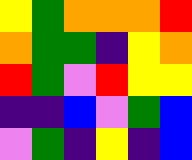[["yellow", "green", "orange", "orange", "orange", "red"], ["orange", "green", "green", "indigo", "yellow", "orange"], ["red", "green", "violet", "red", "yellow", "yellow"], ["indigo", "indigo", "blue", "violet", "green", "blue"], ["violet", "green", "indigo", "yellow", "indigo", "blue"]]